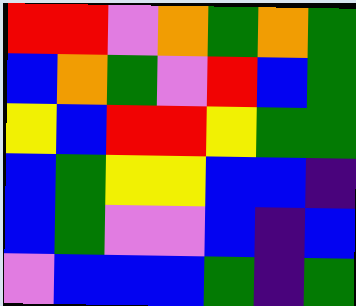[["red", "red", "violet", "orange", "green", "orange", "green"], ["blue", "orange", "green", "violet", "red", "blue", "green"], ["yellow", "blue", "red", "red", "yellow", "green", "green"], ["blue", "green", "yellow", "yellow", "blue", "blue", "indigo"], ["blue", "green", "violet", "violet", "blue", "indigo", "blue"], ["violet", "blue", "blue", "blue", "green", "indigo", "green"]]